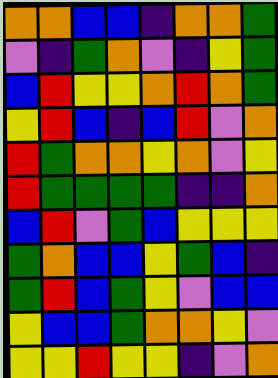[["orange", "orange", "blue", "blue", "indigo", "orange", "orange", "green"], ["violet", "indigo", "green", "orange", "violet", "indigo", "yellow", "green"], ["blue", "red", "yellow", "yellow", "orange", "red", "orange", "green"], ["yellow", "red", "blue", "indigo", "blue", "red", "violet", "orange"], ["red", "green", "orange", "orange", "yellow", "orange", "violet", "yellow"], ["red", "green", "green", "green", "green", "indigo", "indigo", "orange"], ["blue", "red", "violet", "green", "blue", "yellow", "yellow", "yellow"], ["green", "orange", "blue", "blue", "yellow", "green", "blue", "indigo"], ["green", "red", "blue", "green", "yellow", "violet", "blue", "blue"], ["yellow", "blue", "blue", "green", "orange", "orange", "yellow", "violet"], ["yellow", "yellow", "red", "yellow", "yellow", "indigo", "violet", "orange"]]